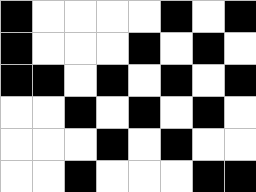[["black", "white", "white", "white", "white", "black", "white", "black"], ["black", "white", "white", "white", "black", "white", "black", "white"], ["black", "black", "white", "black", "white", "black", "white", "black"], ["white", "white", "black", "white", "black", "white", "black", "white"], ["white", "white", "white", "black", "white", "black", "white", "white"], ["white", "white", "black", "white", "white", "white", "black", "black"]]